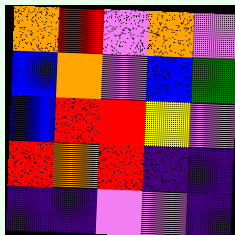[["orange", "red", "violet", "orange", "violet"], ["blue", "orange", "violet", "blue", "green"], ["blue", "red", "red", "yellow", "violet"], ["red", "orange", "red", "indigo", "indigo"], ["indigo", "indigo", "violet", "violet", "indigo"]]